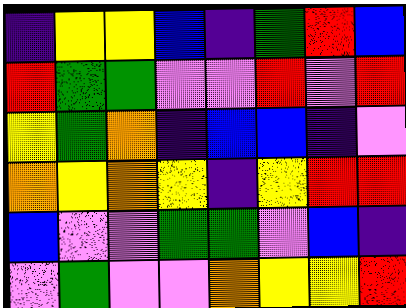[["indigo", "yellow", "yellow", "blue", "indigo", "green", "red", "blue"], ["red", "green", "green", "violet", "violet", "red", "violet", "red"], ["yellow", "green", "orange", "indigo", "blue", "blue", "indigo", "violet"], ["orange", "yellow", "orange", "yellow", "indigo", "yellow", "red", "red"], ["blue", "violet", "violet", "green", "green", "violet", "blue", "indigo"], ["violet", "green", "violet", "violet", "orange", "yellow", "yellow", "red"]]